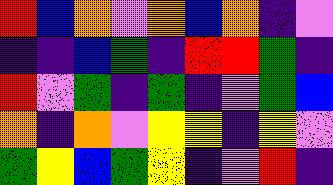[["red", "blue", "orange", "violet", "orange", "blue", "orange", "indigo", "violet"], ["indigo", "indigo", "blue", "green", "indigo", "red", "red", "green", "indigo"], ["red", "violet", "green", "indigo", "green", "indigo", "violet", "green", "blue"], ["orange", "indigo", "orange", "violet", "yellow", "yellow", "indigo", "yellow", "violet"], ["green", "yellow", "blue", "green", "yellow", "indigo", "violet", "red", "indigo"]]